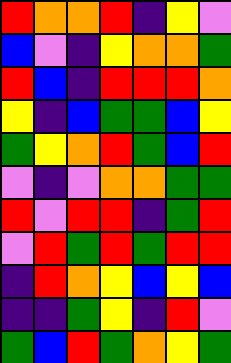[["red", "orange", "orange", "red", "indigo", "yellow", "violet"], ["blue", "violet", "indigo", "yellow", "orange", "orange", "green"], ["red", "blue", "indigo", "red", "red", "red", "orange"], ["yellow", "indigo", "blue", "green", "green", "blue", "yellow"], ["green", "yellow", "orange", "red", "green", "blue", "red"], ["violet", "indigo", "violet", "orange", "orange", "green", "green"], ["red", "violet", "red", "red", "indigo", "green", "red"], ["violet", "red", "green", "red", "green", "red", "red"], ["indigo", "red", "orange", "yellow", "blue", "yellow", "blue"], ["indigo", "indigo", "green", "yellow", "indigo", "red", "violet"], ["green", "blue", "red", "green", "orange", "yellow", "green"]]